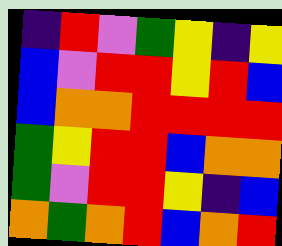[["indigo", "red", "violet", "green", "yellow", "indigo", "yellow"], ["blue", "violet", "red", "red", "yellow", "red", "blue"], ["blue", "orange", "orange", "red", "red", "red", "red"], ["green", "yellow", "red", "red", "blue", "orange", "orange"], ["green", "violet", "red", "red", "yellow", "indigo", "blue"], ["orange", "green", "orange", "red", "blue", "orange", "red"]]